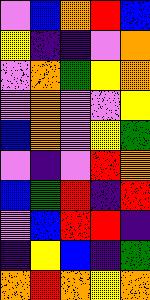[["violet", "blue", "orange", "red", "blue"], ["yellow", "indigo", "indigo", "violet", "orange"], ["violet", "orange", "green", "yellow", "orange"], ["violet", "orange", "violet", "violet", "yellow"], ["blue", "orange", "violet", "yellow", "green"], ["violet", "indigo", "violet", "red", "orange"], ["blue", "green", "red", "indigo", "red"], ["violet", "blue", "red", "red", "indigo"], ["indigo", "yellow", "blue", "indigo", "green"], ["orange", "red", "orange", "yellow", "orange"]]